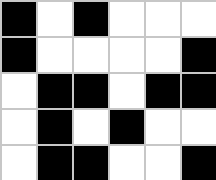[["black", "white", "black", "white", "white", "white"], ["black", "white", "white", "white", "white", "black"], ["white", "black", "black", "white", "black", "black"], ["white", "black", "white", "black", "white", "white"], ["white", "black", "black", "white", "white", "black"]]